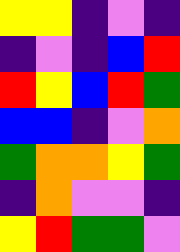[["yellow", "yellow", "indigo", "violet", "indigo"], ["indigo", "violet", "indigo", "blue", "red"], ["red", "yellow", "blue", "red", "green"], ["blue", "blue", "indigo", "violet", "orange"], ["green", "orange", "orange", "yellow", "green"], ["indigo", "orange", "violet", "violet", "indigo"], ["yellow", "red", "green", "green", "violet"]]